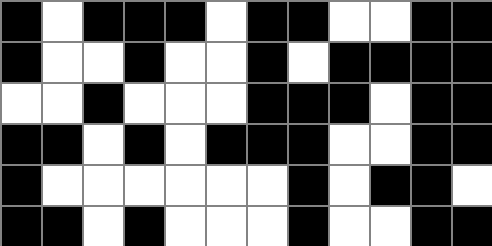[["black", "white", "black", "black", "black", "white", "black", "black", "white", "white", "black", "black"], ["black", "white", "white", "black", "white", "white", "black", "white", "black", "black", "black", "black"], ["white", "white", "black", "white", "white", "white", "black", "black", "black", "white", "black", "black"], ["black", "black", "white", "black", "white", "black", "black", "black", "white", "white", "black", "black"], ["black", "white", "white", "white", "white", "white", "white", "black", "white", "black", "black", "white"], ["black", "black", "white", "black", "white", "white", "white", "black", "white", "white", "black", "black"]]